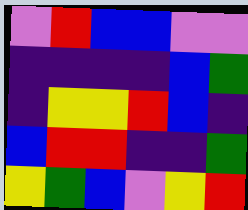[["violet", "red", "blue", "blue", "violet", "violet"], ["indigo", "indigo", "indigo", "indigo", "blue", "green"], ["indigo", "yellow", "yellow", "red", "blue", "indigo"], ["blue", "red", "red", "indigo", "indigo", "green"], ["yellow", "green", "blue", "violet", "yellow", "red"]]